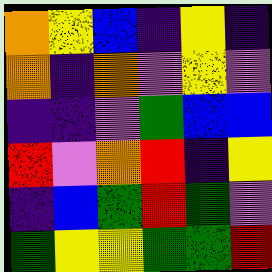[["orange", "yellow", "blue", "indigo", "yellow", "indigo"], ["orange", "indigo", "orange", "violet", "yellow", "violet"], ["indigo", "indigo", "violet", "green", "blue", "blue"], ["red", "violet", "orange", "red", "indigo", "yellow"], ["indigo", "blue", "green", "red", "green", "violet"], ["green", "yellow", "yellow", "green", "green", "red"]]